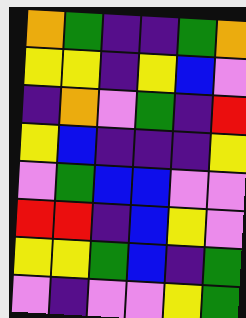[["orange", "green", "indigo", "indigo", "green", "orange"], ["yellow", "yellow", "indigo", "yellow", "blue", "violet"], ["indigo", "orange", "violet", "green", "indigo", "red"], ["yellow", "blue", "indigo", "indigo", "indigo", "yellow"], ["violet", "green", "blue", "blue", "violet", "violet"], ["red", "red", "indigo", "blue", "yellow", "violet"], ["yellow", "yellow", "green", "blue", "indigo", "green"], ["violet", "indigo", "violet", "violet", "yellow", "green"]]